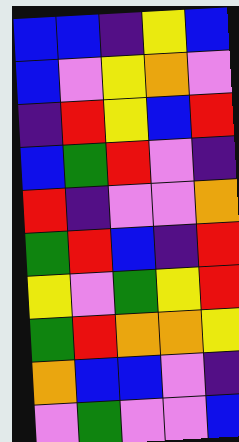[["blue", "blue", "indigo", "yellow", "blue"], ["blue", "violet", "yellow", "orange", "violet"], ["indigo", "red", "yellow", "blue", "red"], ["blue", "green", "red", "violet", "indigo"], ["red", "indigo", "violet", "violet", "orange"], ["green", "red", "blue", "indigo", "red"], ["yellow", "violet", "green", "yellow", "red"], ["green", "red", "orange", "orange", "yellow"], ["orange", "blue", "blue", "violet", "indigo"], ["violet", "green", "violet", "violet", "blue"]]